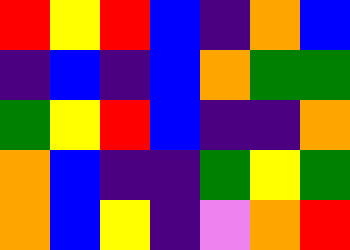[["red", "yellow", "red", "blue", "indigo", "orange", "blue"], ["indigo", "blue", "indigo", "blue", "orange", "green", "green"], ["green", "yellow", "red", "blue", "indigo", "indigo", "orange"], ["orange", "blue", "indigo", "indigo", "green", "yellow", "green"], ["orange", "blue", "yellow", "indigo", "violet", "orange", "red"]]